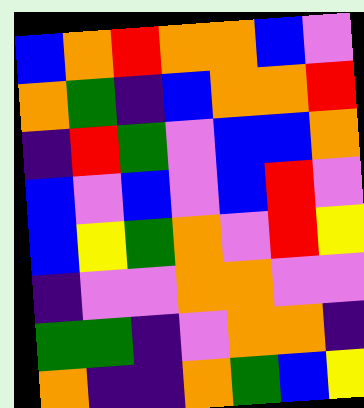[["blue", "orange", "red", "orange", "orange", "blue", "violet"], ["orange", "green", "indigo", "blue", "orange", "orange", "red"], ["indigo", "red", "green", "violet", "blue", "blue", "orange"], ["blue", "violet", "blue", "violet", "blue", "red", "violet"], ["blue", "yellow", "green", "orange", "violet", "red", "yellow"], ["indigo", "violet", "violet", "orange", "orange", "violet", "violet"], ["green", "green", "indigo", "violet", "orange", "orange", "indigo"], ["orange", "indigo", "indigo", "orange", "green", "blue", "yellow"]]